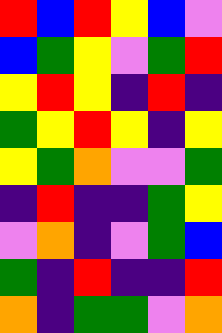[["red", "blue", "red", "yellow", "blue", "violet"], ["blue", "green", "yellow", "violet", "green", "red"], ["yellow", "red", "yellow", "indigo", "red", "indigo"], ["green", "yellow", "red", "yellow", "indigo", "yellow"], ["yellow", "green", "orange", "violet", "violet", "green"], ["indigo", "red", "indigo", "indigo", "green", "yellow"], ["violet", "orange", "indigo", "violet", "green", "blue"], ["green", "indigo", "red", "indigo", "indigo", "red"], ["orange", "indigo", "green", "green", "violet", "orange"]]